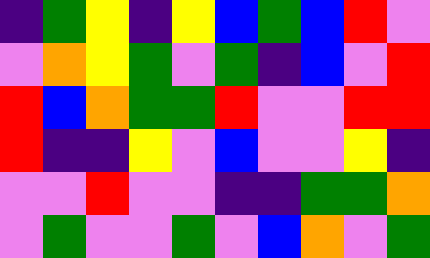[["indigo", "green", "yellow", "indigo", "yellow", "blue", "green", "blue", "red", "violet"], ["violet", "orange", "yellow", "green", "violet", "green", "indigo", "blue", "violet", "red"], ["red", "blue", "orange", "green", "green", "red", "violet", "violet", "red", "red"], ["red", "indigo", "indigo", "yellow", "violet", "blue", "violet", "violet", "yellow", "indigo"], ["violet", "violet", "red", "violet", "violet", "indigo", "indigo", "green", "green", "orange"], ["violet", "green", "violet", "violet", "green", "violet", "blue", "orange", "violet", "green"]]